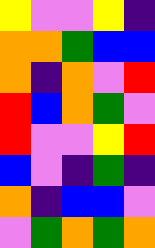[["yellow", "violet", "violet", "yellow", "indigo"], ["orange", "orange", "green", "blue", "blue"], ["orange", "indigo", "orange", "violet", "red"], ["red", "blue", "orange", "green", "violet"], ["red", "violet", "violet", "yellow", "red"], ["blue", "violet", "indigo", "green", "indigo"], ["orange", "indigo", "blue", "blue", "violet"], ["violet", "green", "orange", "green", "orange"]]